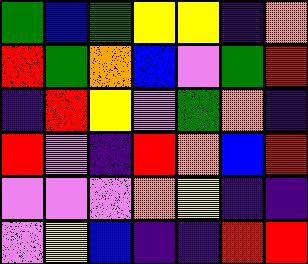[["green", "blue", "green", "yellow", "yellow", "indigo", "orange"], ["red", "green", "orange", "blue", "violet", "green", "red"], ["indigo", "red", "yellow", "violet", "green", "orange", "indigo"], ["red", "violet", "indigo", "red", "orange", "blue", "red"], ["violet", "violet", "violet", "orange", "yellow", "indigo", "indigo"], ["violet", "yellow", "blue", "indigo", "indigo", "red", "red"]]